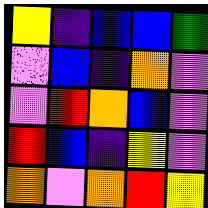[["yellow", "indigo", "blue", "blue", "green"], ["violet", "blue", "indigo", "orange", "violet"], ["violet", "red", "orange", "blue", "violet"], ["red", "blue", "indigo", "yellow", "violet"], ["orange", "violet", "orange", "red", "yellow"]]